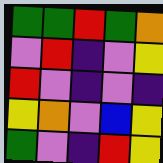[["green", "green", "red", "green", "orange"], ["violet", "red", "indigo", "violet", "yellow"], ["red", "violet", "indigo", "violet", "indigo"], ["yellow", "orange", "violet", "blue", "yellow"], ["green", "violet", "indigo", "red", "yellow"]]